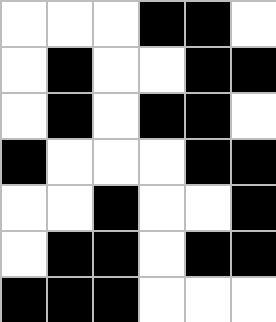[["white", "white", "white", "black", "black", "white"], ["white", "black", "white", "white", "black", "black"], ["white", "black", "white", "black", "black", "white"], ["black", "white", "white", "white", "black", "black"], ["white", "white", "black", "white", "white", "black"], ["white", "black", "black", "white", "black", "black"], ["black", "black", "black", "white", "white", "white"]]